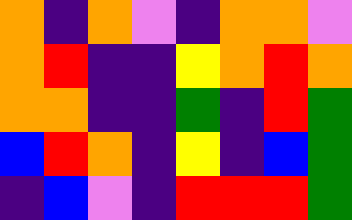[["orange", "indigo", "orange", "violet", "indigo", "orange", "orange", "violet"], ["orange", "red", "indigo", "indigo", "yellow", "orange", "red", "orange"], ["orange", "orange", "indigo", "indigo", "green", "indigo", "red", "green"], ["blue", "red", "orange", "indigo", "yellow", "indigo", "blue", "green"], ["indigo", "blue", "violet", "indigo", "red", "red", "red", "green"]]